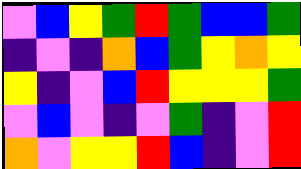[["violet", "blue", "yellow", "green", "red", "green", "blue", "blue", "green"], ["indigo", "violet", "indigo", "orange", "blue", "green", "yellow", "orange", "yellow"], ["yellow", "indigo", "violet", "blue", "red", "yellow", "yellow", "yellow", "green"], ["violet", "blue", "violet", "indigo", "violet", "green", "indigo", "violet", "red"], ["orange", "violet", "yellow", "yellow", "red", "blue", "indigo", "violet", "red"]]